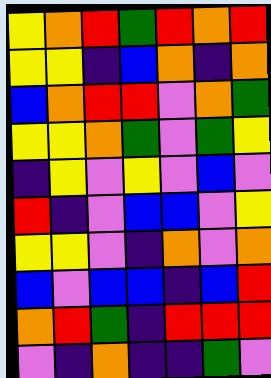[["yellow", "orange", "red", "green", "red", "orange", "red"], ["yellow", "yellow", "indigo", "blue", "orange", "indigo", "orange"], ["blue", "orange", "red", "red", "violet", "orange", "green"], ["yellow", "yellow", "orange", "green", "violet", "green", "yellow"], ["indigo", "yellow", "violet", "yellow", "violet", "blue", "violet"], ["red", "indigo", "violet", "blue", "blue", "violet", "yellow"], ["yellow", "yellow", "violet", "indigo", "orange", "violet", "orange"], ["blue", "violet", "blue", "blue", "indigo", "blue", "red"], ["orange", "red", "green", "indigo", "red", "red", "red"], ["violet", "indigo", "orange", "indigo", "indigo", "green", "violet"]]